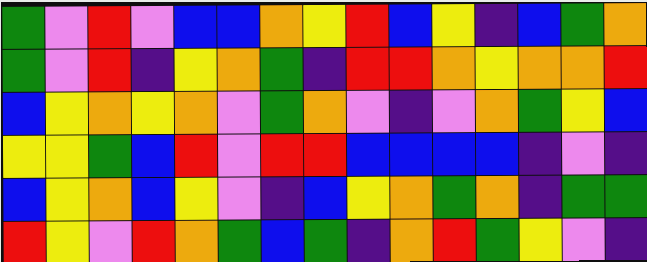[["green", "violet", "red", "violet", "blue", "blue", "orange", "yellow", "red", "blue", "yellow", "indigo", "blue", "green", "orange"], ["green", "violet", "red", "indigo", "yellow", "orange", "green", "indigo", "red", "red", "orange", "yellow", "orange", "orange", "red"], ["blue", "yellow", "orange", "yellow", "orange", "violet", "green", "orange", "violet", "indigo", "violet", "orange", "green", "yellow", "blue"], ["yellow", "yellow", "green", "blue", "red", "violet", "red", "red", "blue", "blue", "blue", "blue", "indigo", "violet", "indigo"], ["blue", "yellow", "orange", "blue", "yellow", "violet", "indigo", "blue", "yellow", "orange", "green", "orange", "indigo", "green", "green"], ["red", "yellow", "violet", "red", "orange", "green", "blue", "green", "indigo", "orange", "red", "green", "yellow", "violet", "indigo"]]